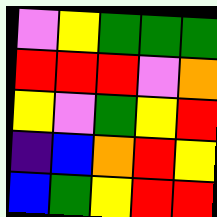[["violet", "yellow", "green", "green", "green"], ["red", "red", "red", "violet", "orange"], ["yellow", "violet", "green", "yellow", "red"], ["indigo", "blue", "orange", "red", "yellow"], ["blue", "green", "yellow", "red", "red"]]